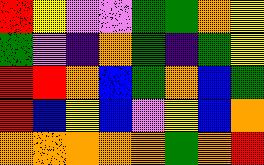[["red", "yellow", "violet", "violet", "green", "green", "orange", "yellow"], ["green", "violet", "indigo", "orange", "green", "indigo", "green", "yellow"], ["red", "red", "orange", "blue", "green", "orange", "blue", "green"], ["red", "blue", "yellow", "blue", "violet", "yellow", "blue", "orange"], ["orange", "orange", "orange", "orange", "orange", "green", "orange", "red"]]